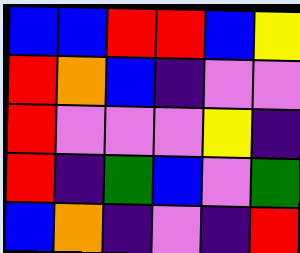[["blue", "blue", "red", "red", "blue", "yellow"], ["red", "orange", "blue", "indigo", "violet", "violet"], ["red", "violet", "violet", "violet", "yellow", "indigo"], ["red", "indigo", "green", "blue", "violet", "green"], ["blue", "orange", "indigo", "violet", "indigo", "red"]]